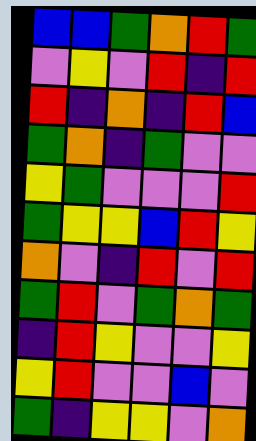[["blue", "blue", "green", "orange", "red", "green"], ["violet", "yellow", "violet", "red", "indigo", "red"], ["red", "indigo", "orange", "indigo", "red", "blue"], ["green", "orange", "indigo", "green", "violet", "violet"], ["yellow", "green", "violet", "violet", "violet", "red"], ["green", "yellow", "yellow", "blue", "red", "yellow"], ["orange", "violet", "indigo", "red", "violet", "red"], ["green", "red", "violet", "green", "orange", "green"], ["indigo", "red", "yellow", "violet", "violet", "yellow"], ["yellow", "red", "violet", "violet", "blue", "violet"], ["green", "indigo", "yellow", "yellow", "violet", "orange"]]